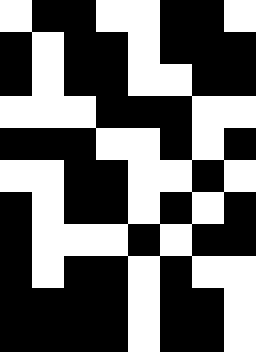[["white", "black", "black", "white", "white", "black", "black", "white"], ["black", "white", "black", "black", "white", "black", "black", "black"], ["black", "white", "black", "black", "white", "white", "black", "black"], ["white", "white", "white", "black", "black", "black", "white", "white"], ["black", "black", "black", "white", "white", "black", "white", "black"], ["white", "white", "black", "black", "white", "white", "black", "white"], ["black", "white", "black", "black", "white", "black", "white", "black"], ["black", "white", "white", "white", "black", "white", "black", "black"], ["black", "white", "black", "black", "white", "black", "white", "white"], ["black", "black", "black", "black", "white", "black", "black", "white"], ["black", "black", "black", "black", "white", "black", "black", "white"]]